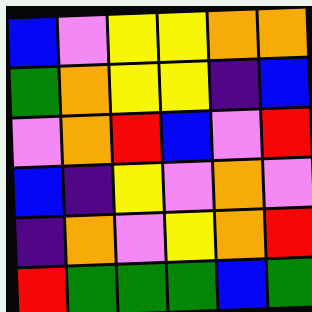[["blue", "violet", "yellow", "yellow", "orange", "orange"], ["green", "orange", "yellow", "yellow", "indigo", "blue"], ["violet", "orange", "red", "blue", "violet", "red"], ["blue", "indigo", "yellow", "violet", "orange", "violet"], ["indigo", "orange", "violet", "yellow", "orange", "red"], ["red", "green", "green", "green", "blue", "green"]]